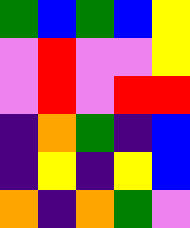[["green", "blue", "green", "blue", "yellow"], ["violet", "red", "violet", "violet", "yellow"], ["violet", "red", "violet", "red", "red"], ["indigo", "orange", "green", "indigo", "blue"], ["indigo", "yellow", "indigo", "yellow", "blue"], ["orange", "indigo", "orange", "green", "violet"]]